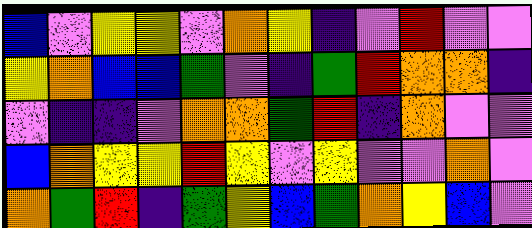[["blue", "violet", "yellow", "yellow", "violet", "orange", "yellow", "indigo", "violet", "red", "violet", "violet"], ["yellow", "orange", "blue", "blue", "green", "violet", "indigo", "green", "red", "orange", "orange", "indigo"], ["violet", "indigo", "indigo", "violet", "orange", "orange", "green", "red", "indigo", "orange", "violet", "violet"], ["blue", "orange", "yellow", "yellow", "red", "yellow", "violet", "yellow", "violet", "violet", "orange", "violet"], ["orange", "green", "red", "indigo", "green", "yellow", "blue", "green", "orange", "yellow", "blue", "violet"]]